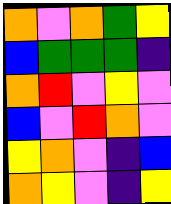[["orange", "violet", "orange", "green", "yellow"], ["blue", "green", "green", "green", "indigo"], ["orange", "red", "violet", "yellow", "violet"], ["blue", "violet", "red", "orange", "violet"], ["yellow", "orange", "violet", "indigo", "blue"], ["orange", "yellow", "violet", "indigo", "yellow"]]